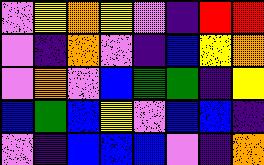[["violet", "yellow", "orange", "yellow", "violet", "indigo", "red", "red"], ["violet", "indigo", "orange", "violet", "indigo", "blue", "yellow", "orange"], ["violet", "orange", "violet", "blue", "green", "green", "indigo", "yellow"], ["blue", "green", "blue", "yellow", "violet", "blue", "blue", "indigo"], ["violet", "indigo", "blue", "blue", "blue", "violet", "indigo", "orange"]]